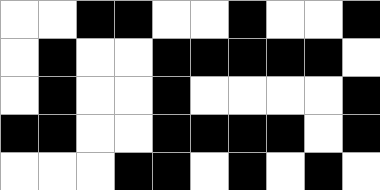[["white", "white", "black", "black", "white", "white", "black", "white", "white", "black"], ["white", "black", "white", "white", "black", "black", "black", "black", "black", "white"], ["white", "black", "white", "white", "black", "white", "white", "white", "white", "black"], ["black", "black", "white", "white", "black", "black", "black", "black", "white", "black"], ["white", "white", "white", "black", "black", "white", "black", "white", "black", "white"]]